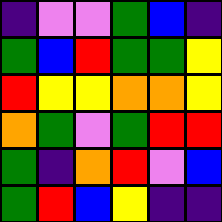[["indigo", "violet", "violet", "green", "blue", "indigo"], ["green", "blue", "red", "green", "green", "yellow"], ["red", "yellow", "yellow", "orange", "orange", "yellow"], ["orange", "green", "violet", "green", "red", "red"], ["green", "indigo", "orange", "red", "violet", "blue"], ["green", "red", "blue", "yellow", "indigo", "indigo"]]